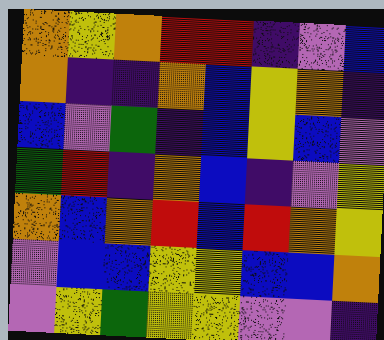[["orange", "yellow", "orange", "red", "red", "indigo", "violet", "blue"], ["orange", "indigo", "indigo", "orange", "blue", "yellow", "orange", "indigo"], ["blue", "violet", "green", "indigo", "blue", "yellow", "blue", "violet"], ["green", "red", "indigo", "orange", "blue", "indigo", "violet", "yellow"], ["orange", "blue", "orange", "red", "blue", "red", "orange", "yellow"], ["violet", "blue", "blue", "yellow", "yellow", "blue", "blue", "orange"], ["violet", "yellow", "green", "yellow", "yellow", "violet", "violet", "indigo"]]